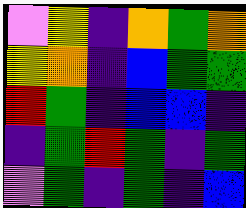[["violet", "yellow", "indigo", "orange", "green", "orange"], ["yellow", "orange", "indigo", "blue", "green", "green"], ["red", "green", "indigo", "blue", "blue", "indigo"], ["indigo", "green", "red", "green", "indigo", "green"], ["violet", "green", "indigo", "green", "indigo", "blue"]]